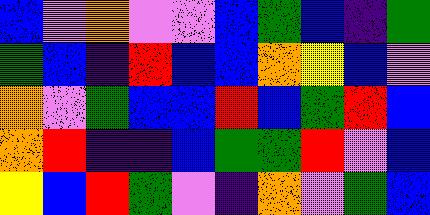[["blue", "violet", "orange", "violet", "violet", "blue", "green", "blue", "indigo", "green"], ["green", "blue", "indigo", "red", "blue", "blue", "orange", "yellow", "blue", "violet"], ["orange", "violet", "green", "blue", "blue", "red", "blue", "green", "red", "blue"], ["orange", "red", "indigo", "indigo", "blue", "green", "green", "red", "violet", "blue"], ["yellow", "blue", "red", "green", "violet", "indigo", "orange", "violet", "green", "blue"]]